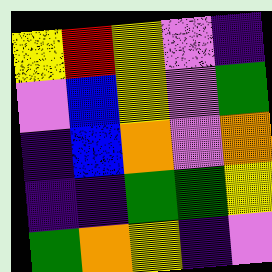[["yellow", "red", "yellow", "violet", "indigo"], ["violet", "blue", "yellow", "violet", "green"], ["indigo", "blue", "orange", "violet", "orange"], ["indigo", "indigo", "green", "green", "yellow"], ["green", "orange", "yellow", "indigo", "violet"]]